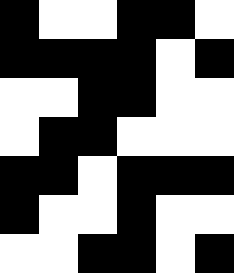[["black", "white", "white", "black", "black", "white"], ["black", "black", "black", "black", "white", "black"], ["white", "white", "black", "black", "white", "white"], ["white", "black", "black", "white", "white", "white"], ["black", "black", "white", "black", "black", "black"], ["black", "white", "white", "black", "white", "white"], ["white", "white", "black", "black", "white", "black"]]